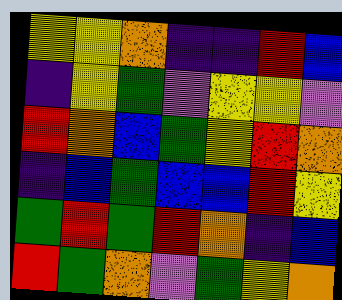[["yellow", "yellow", "orange", "indigo", "indigo", "red", "blue"], ["indigo", "yellow", "green", "violet", "yellow", "yellow", "violet"], ["red", "orange", "blue", "green", "yellow", "red", "orange"], ["indigo", "blue", "green", "blue", "blue", "red", "yellow"], ["green", "red", "green", "red", "orange", "indigo", "blue"], ["red", "green", "orange", "violet", "green", "yellow", "orange"]]